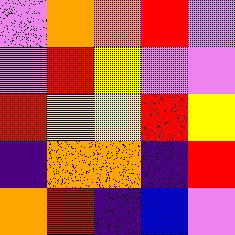[["violet", "orange", "orange", "red", "violet"], ["violet", "red", "yellow", "violet", "violet"], ["red", "yellow", "yellow", "red", "yellow"], ["indigo", "orange", "orange", "indigo", "red"], ["orange", "red", "indigo", "blue", "violet"]]